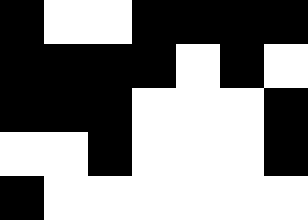[["black", "white", "white", "black", "black", "black", "black"], ["black", "black", "black", "black", "white", "black", "white"], ["black", "black", "black", "white", "white", "white", "black"], ["white", "white", "black", "white", "white", "white", "black"], ["black", "white", "white", "white", "white", "white", "white"]]